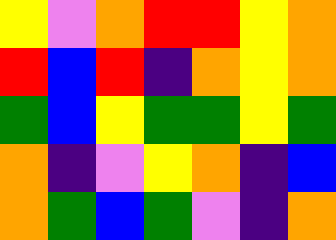[["yellow", "violet", "orange", "red", "red", "yellow", "orange"], ["red", "blue", "red", "indigo", "orange", "yellow", "orange"], ["green", "blue", "yellow", "green", "green", "yellow", "green"], ["orange", "indigo", "violet", "yellow", "orange", "indigo", "blue"], ["orange", "green", "blue", "green", "violet", "indigo", "orange"]]